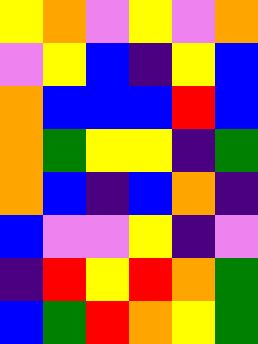[["yellow", "orange", "violet", "yellow", "violet", "orange"], ["violet", "yellow", "blue", "indigo", "yellow", "blue"], ["orange", "blue", "blue", "blue", "red", "blue"], ["orange", "green", "yellow", "yellow", "indigo", "green"], ["orange", "blue", "indigo", "blue", "orange", "indigo"], ["blue", "violet", "violet", "yellow", "indigo", "violet"], ["indigo", "red", "yellow", "red", "orange", "green"], ["blue", "green", "red", "orange", "yellow", "green"]]